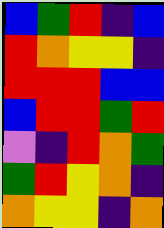[["blue", "green", "red", "indigo", "blue"], ["red", "orange", "yellow", "yellow", "indigo"], ["red", "red", "red", "blue", "blue"], ["blue", "red", "red", "green", "red"], ["violet", "indigo", "red", "orange", "green"], ["green", "red", "yellow", "orange", "indigo"], ["orange", "yellow", "yellow", "indigo", "orange"]]